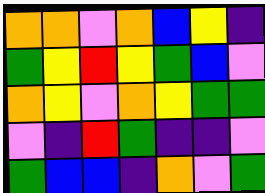[["orange", "orange", "violet", "orange", "blue", "yellow", "indigo"], ["green", "yellow", "red", "yellow", "green", "blue", "violet"], ["orange", "yellow", "violet", "orange", "yellow", "green", "green"], ["violet", "indigo", "red", "green", "indigo", "indigo", "violet"], ["green", "blue", "blue", "indigo", "orange", "violet", "green"]]